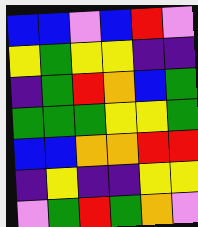[["blue", "blue", "violet", "blue", "red", "violet"], ["yellow", "green", "yellow", "yellow", "indigo", "indigo"], ["indigo", "green", "red", "orange", "blue", "green"], ["green", "green", "green", "yellow", "yellow", "green"], ["blue", "blue", "orange", "orange", "red", "red"], ["indigo", "yellow", "indigo", "indigo", "yellow", "yellow"], ["violet", "green", "red", "green", "orange", "violet"]]